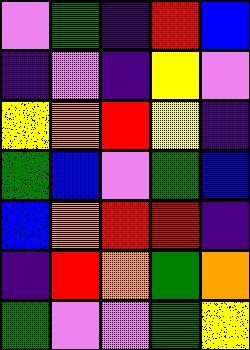[["violet", "green", "indigo", "red", "blue"], ["indigo", "violet", "indigo", "yellow", "violet"], ["yellow", "orange", "red", "yellow", "indigo"], ["green", "blue", "violet", "green", "blue"], ["blue", "orange", "red", "red", "indigo"], ["indigo", "red", "orange", "green", "orange"], ["green", "violet", "violet", "green", "yellow"]]